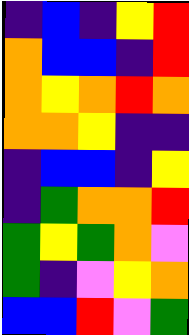[["indigo", "blue", "indigo", "yellow", "red"], ["orange", "blue", "blue", "indigo", "red"], ["orange", "yellow", "orange", "red", "orange"], ["orange", "orange", "yellow", "indigo", "indigo"], ["indigo", "blue", "blue", "indigo", "yellow"], ["indigo", "green", "orange", "orange", "red"], ["green", "yellow", "green", "orange", "violet"], ["green", "indigo", "violet", "yellow", "orange"], ["blue", "blue", "red", "violet", "green"]]